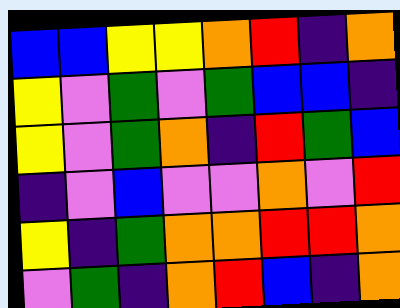[["blue", "blue", "yellow", "yellow", "orange", "red", "indigo", "orange"], ["yellow", "violet", "green", "violet", "green", "blue", "blue", "indigo"], ["yellow", "violet", "green", "orange", "indigo", "red", "green", "blue"], ["indigo", "violet", "blue", "violet", "violet", "orange", "violet", "red"], ["yellow", "indigo", "green", "orange", "orange", "red", "red", "orange"], ["violet", "green", "indigo", "orange", "red", "blue", "indigo", "orange"]]